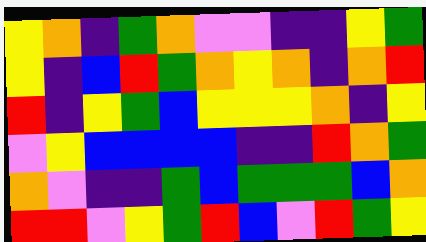[["yellow", "orange", "indigo", "green", "orange", "violet", "violet", "indigo", "indigo", "yellow", "green"], ["yellow", "indigo", "blue", "red", "green", "orange", "yellow", "orange", "indigo", "orange", "red"], ["red", "indigo", "yellow", "green", "blue", "yellow", "yellow", "yellow", "orange", "indigo", "yellow"], ["violet", "yellow", "blue", "blue", "blue", "blue", "indigo", "indigo", "red", "orange", "green"], ["orange", "violet", "indigo", "indigo", "green", "blue", "green", "green", "green", "blue", "orange"], ["red", "red", "violet", "yellow", "green", "red", "blue", "violet", "red", "green", "yellow"]]